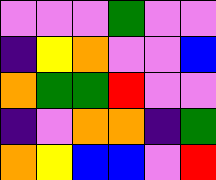[["violet", "violet", "violet", "green", "violet", "violet"], ["indigo", "yellow", "orange", "violet", "violet", "blue"], ["orange", "green", "green", "red", "violet", "violet"], ["indigo", "violet", "orange", "orange", "indigo", "green"], ["orange", "yellow", "blue", "blue", "violet", "red"]]